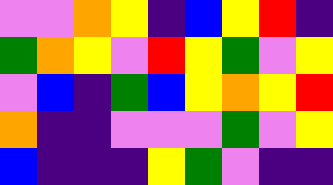[["violet", "violet", "orange", "yellow", "indigo", "blue", "yellow", "red", "indigo"], ["green", "orange", "yellow", "violet", "red", "yellow", "green", "violet", "yellow"], ["violet", "blue", "indigo", "green", "blue", "yellow", "orange", "yellow", "red"], ["orange", "indigo", "indigo", "violet", "violet", "violet", "green", "violet", "yellow"], ["blue", "indigo", "indigo", "indigo", "yellow", "green", "violet", "indigo", "indigo"]]